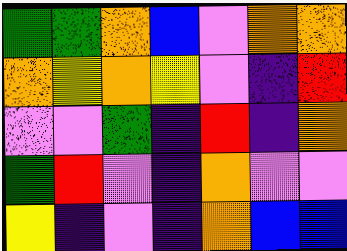[["green", "green", "orange", "blue", "violet", "orange", "orange"], ["orange", "yellow", "orange", "yellow", "violet", "indigo", "red"], ["violet", "violet", "green", "indigo", "red", "indigo", "orange"], ["green", "red", "violet", "indigo", "orange", "violet", "violet"], ["yellow", "indigo", "violet", "indigo", "orange", "blue", "blue"]]